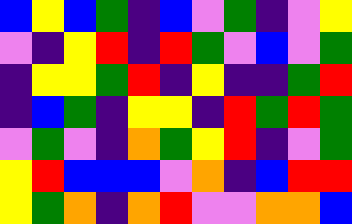[["blue", "yellow", "blue", "green", "indigo", "blue", "violet", "green", "indigo", "violet", "yellow"], ["violet", "indigo", "yellow", "red", "indigo", "red", "green", "violet", "blue", "violet", "green"], ["indigo", "yellow", "yellow", "green", "red", "indigo", "yellow", "indigo", "indigo", "green", "red"], ["indigo", "blue", "green", "indigo", "yellow", "yellow", "indigo", "red", "green", "red", "green"], ["violet", "green", "violet", "indigo", "orange", "green", "yellow", "red", "indigo", "violet", "green"], ["yellow", "red", "blue", "blue", "blue", "violet", "orange", "indigo", "blue", "red", "red"], ["yellow", "green", "orange", "indigo", "orange", "red", "violet", "violet", "orange", "orange", "blue"]]